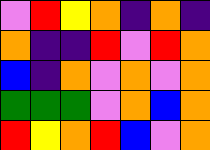[["violet", "red", "yellow", "orange", "indigo", "orange", "indigo"], ["orange", "indigo", "indigo", "red", "violet", "red", "orange"], ["blue", "indigo", "orange", "violet", "orange", "violet", "orange"], ["green", "green", "green", "violet", "orange", "blue", "orange"], ["red", "yellow", "orange", "red", "blue", "violet", "orange"]]